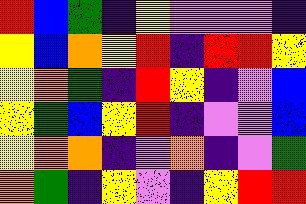[["red", "blue", "green", "indigo", "yellow", "violet", "violet", "violet", "indigo"], ["yellow", "blue", "orange", "yellow", "red", "indigo", "red", "red", "yellow"], ["yellow", "orange", "green", "indigo", "red", "yellow", "indigo", "violet", "blue"], ["yellow", "green", "blue", "yellow", "red", "indigo", "violet", "violet", "blue"], ["yellow", "orange", "orange", "indigo", "violet", "orange", "indigo", "violet", "green"], ["orange", "green", "indigo", "yellow", "violet", "indigo", "yellow", "red", "red"]]